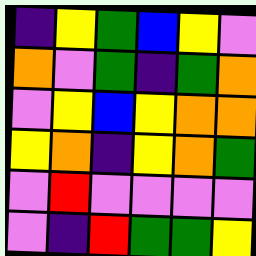[["indigo", "yellow", "green", "blue", "yellow", "violet"], ["orange", "violet", "green", "indigo", "green", "orange"], ["violet", "yellow", "blue", "yellow", "orange", "orange"], ["yellow", "orange", "indigo", "yellow", "orange", "green"], ["violet", "red", "violet", "violet", "violet", "violet"], ["violet", "indigo", "red", "green", "green", "yellow"]]